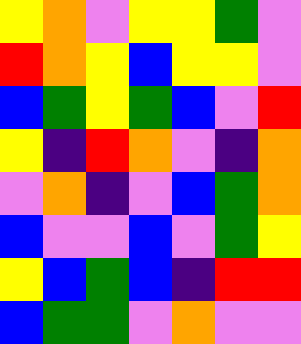[["yellow", "orange", "violet", "yellow", "yellow", "green", "violet"], ["red", "orange", "yellow", "blue", "yellow", "yellow", "violet"], ["blue", "green", "yellow", "green", "blue", "violet", "red"], ["yellow", "indigo", "red", "orange", "violet", "indigo", "orange"], ["violet", "orange", "indigo", "violet", "blue", "green", "orange"], ["blue", "violet", "violet", "blue", "violet", "green", "yellow"], ["yellow", "blue", "green", "blue", "indigo", "red", "red"], ["blue", "green", "green", "violet", "orange", "violet", "violet"]]